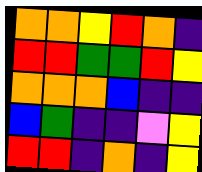[["orange", "orange", "yellow", "red", "orange", "indigo"], ["red", "red", "green", "green", "red", "yellow"], ["orange", "orange", "orange", "blue", "indigo", "indigo"], ["blue", "green", "indigo", "indigo", "violet", "yellow"], ["red", "red", "indigo", "orange", "indigo", "yellow"]]